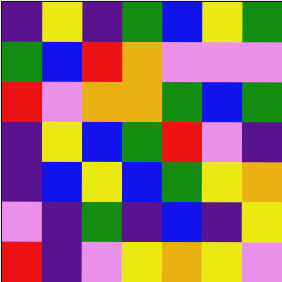[["indigo", "yellow", "indigo", "green", "blue", "yellow", "green"], ["green", "blue", "red", "orange", "violet", "violet", "violet"], ["red", "violet", "orange", "orange", "green", "blue", "green"], ["indigo", "yellow", "blue", "green", "red", "violet", "indigo"], ["indigo", "blue", "yellow", "blue", "green", "yellow", "orange"], ["violet", "indigo", "green", "indigo", "blue", "indigo", "yellow"], ["red", "indigo", "violet", "yellow", "orange", "yellow", "violet"]]